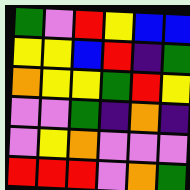[["green", "violet", "red", "yellow", "blue", "blue"], ["yellow", "yellow", "blue", "red", "indigo", "green"], ["orange", "yellow", "yellow", "green", "red", "yellow"], ["violet", "violet", "green", "indigo", "orange", "indigo"], ["violet", "yellow", "orange", "violet", "violet", "violet"], ["red", "red", "red", "violet", "orange", "green"]]